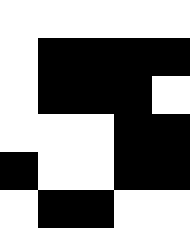[["white", "white", "white", "white", "white"], ["white", "black", "black", "black", "black"], ["white", "black", "black", "black", "white"], ["white", "white", "white", "black", "black"], ["black", "white", "white", "black", "black"], ["white", "black", "black", "white", "white"]]